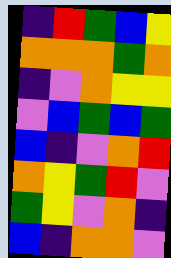[["indigo", "red", "green", "blue", "yellow"], ["orange", "orange", "orange", "green", "orange"], ["indigo", "violet", "orange", "yellow", "yellow"], ["violet", "blue", "green", "blue", "green"], ["blue", "indigo", "violet", "orange", "red"], ["orange", "yellow", "green", "red", "violet"], ["green", "yellow", "violet", "orange", "indigo"], ["blue", "indigo", "orange", "orange", "violet"]]